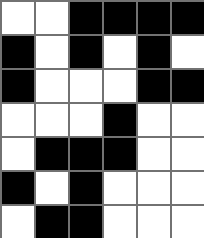[["white", "white", "black", "black", "black", "black"], ["black", "white", "black", "white", "black", "white"], ["black", "white", "white", "white", "black", "black"], ["white", "white", "white", "black", "white", "white"], ["white", "black", "black", "black", "white", "white"], ["black", "white", "black", "white", "white", "white"], ["white", "black", "black", "white", "white", "white"]]